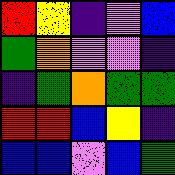[["red", "yellow", "indigo", "violet", "blue"], ["green", "orange", "violet", "violet", "indigo"], ["indigo", "green", "orange", "green", "green"], ["red", "red", "blue", "yellow", "indigo"], ["blue", "blue", "violet", "blue", "green"]]